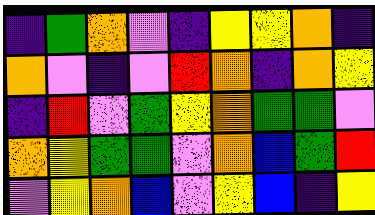[["indigo", "green", "orange", "violet", "indigo", "yellow", "yellow", "orange", "indigo"], ["orange", "violet", "indigo", "violet", "red", "orange", "indigo", "orange", "yellow"], ["indigo", "red", "violet", "green", "yellow", "orange", "green", "green", "violet"], ["orange", "yellow", "green", "green", "violet", "orange", "blue", "green", "red"], ["violet", "yellow", "orange", "blue", "violet", "yellow", "blue", "indigo", "yellow"]]